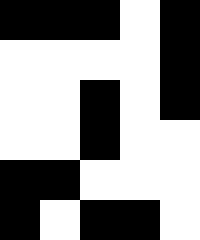[["black", "black", "black", "white", "black"], ["white", "white", "white", "white", "black"], ["white", "white", "black", "white", "black"], ["white", "white", "black", "white", "white"], ["black", "black", "white", "white", "white"], ["black", "white", "black", "black", "white"]]